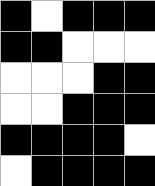[["black", "white", "black", "black", "black"], ["black", "black", "white", "white", "white"], ["white", "white", "white", "black", "black"], ["white", "white", "black", "black", "black"], ["black", "black", "black", "black", "white"], ["white", "black", "black", "black", "black"]]